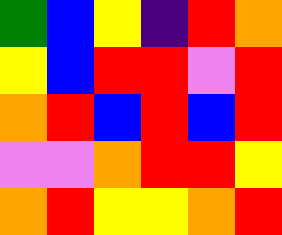[["green", "blue", "yellow", "indigo", "red", "orange"], ["yellow", "blue", "red", "red", "violet", "red"], ["orange", "red", "blue", "red", "blue", "red"], ["violet", "violet", "orange", "red", "red", "yellow"], ["orange", "red", "yellow", "yellow", "orange", "red"]]